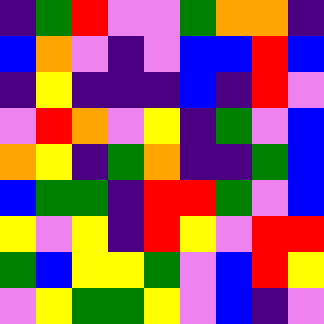[["indigo", "green", "red", "violet", "violet", "green", "orange", "orange", "indigo"], ["blue", "orange", "violet", "indigo", "violet", "blue", "blue", "red", "blue"], ["indigo", "yellow", "indigo", "indigo", "indigo", "blue", "indigo", "red", "violet"], ["violet", "red", "orange", "violet", "yellow", "indigo", "green", "violet", "blue"], ["orange", "yellow", "indigo", "green", "orange", "indigo", "indigo", "green", "blue"], ["blue", "green", "green", "indigo", "red", "red", "green", "violet", "blue"], ["yellow", "violet", "yellow", "indigo", "red", "yellow", "violet", "red", "red"], ["green", "blue", "yellow", "yellow", "green", "violet", "blue", "red", "yellow"], ["violet", "yellow", "green", "green", "yellow", "violet", "blue", "indigo", "violet"]]